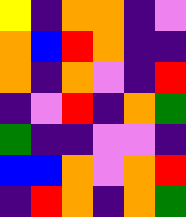[["yellow", "indigo", "orange", "orange", "indigo", "violet"], ["orange", "blue", "red", "orange", "indigo", "indigo"], ["orange", "indigo", "orange", "violet", "indigo", "red"], ["indigo", "violet", "red", "indigo", "orange", "green"], ["green", "indigo", "indigo", "violet", "violet", "indigo"], ["blue", "blue", "orange", "violet", "orange", "red"], ["indigo", "red", "orange", "indigo", "orange", "green"]]